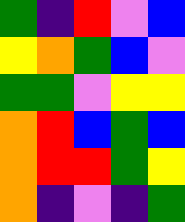[["green", "indigo", "red", "violet", "blue"], ["yellow", "orange", "green", "blue", "violet"], ["green", "green", "violet", "yellow", "yellow"], ["orange", "red", "blue", "green", "blue"], ["orange", "red", "red", "green", "yellow"], ["orange", "indigo", "violet", "indigo", "green"]]